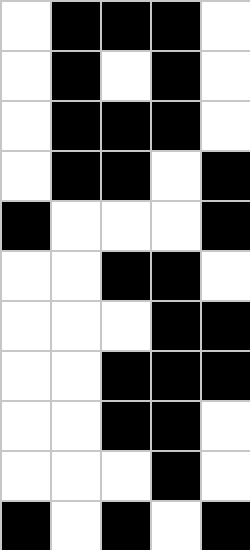[["white", "black", "black", "black", "white"], ["white", "black", "white", "black", "white"], ["white", "black", "black", "black", "white"], ["white", "black", "black", "white", "black"], ["black", "white", "white", "white", "black"], ["white", "white", "black", "black", "white"], ["white", "white", "white", "black", "black"], ["white", "white", "black", "black", "black"], ["white", "white", "black", "black", "white"], ["white", "white", "white", "black", "white"], ["black", "white", "black", "white", "black"]]